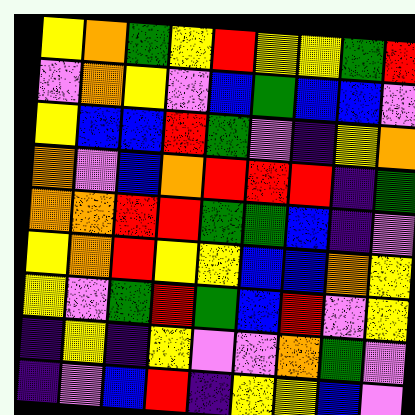[["yellow", "orange", "green", "yellow", "red", "yellow", "yellow", "green", "red"], ["violet", "orange", "yellow", "violet", "blue", "green", "blue", "blue", "violet"], ["yellow", "blue", "blue", "red", "green", "violet", "indigo", "yellow", "orange"], ["orange", "violet", "blue", "orange", "red", "red", "red", "indigo", "green"], ["orange", "orange", "red", "red", "green", "green", "blue", "indigo", "violet"], ["yellow", "orange", "red", "yellow", "yellow", "blue", "blue", "orange", "yellow"], ["yellow", "violet", "green", "red", "green", "blue", "red", "violet", "yellow"], ["indigo", "yellow", "indigo", "yellow", "violet", "violet", "orange", "green", "violet"], ["indigo", "violet", "blue", "red", "indigo", "yellow", "yellow", "blue", "violet"]]